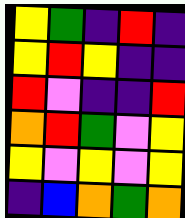[["yellow", "green", "indigo", "red", "indigo"], ["yellow", "red", "yellow", "indigo", "indigo"], ["red", "violet", "indigo", "indigo", "red"], ["orange", "red", "green", "violet", "yellow"], ["yellow", "violet", "yellow", "violet", "yellow"], ["indigo", "blue", "orange", "green", "orange"]]